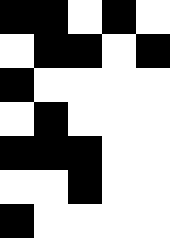[["black", "black", "white", "black", "white"], ["white", "black", "black", "white", "black"], ["black", "white", "white", "white", "white"], ["white", "black", "white", "white", "white"], ["black", "black", "black", "white", "white"], ["white", "white", "black", "white", "white"], ["black", "white", "white", "white", "white"]]